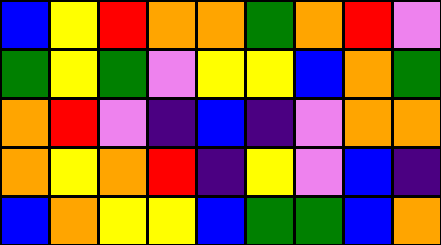[["blue", "yellow", "red", "orange", "orange", "green", "orange", "red", "violet"], ["green", "yellow", "green", "violet", "yellow", "yellow", "blue", "orange", "green"], ["orange", "red", "violet", "indigo", "blue", "indigo", "violet", "orange", "orange"], ["orange", "yellow", "orange", "red", "indigo", "yellow", "violet", "blue", "indigo"], ["blue", "orange", "yellow", "yellow", "blue", "green", "green", "blue", "orange"]]